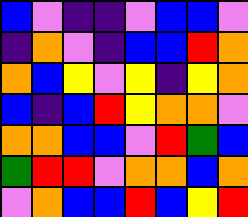[["blue", "violet", "indigo", "indigo", "violet", "blue", "blue", "violet"], ["indigo", "orange", "violet", "indigo", "blue", "blue", "red", "orange"], ["orange", "blue", "yellow", "violet", "yellow", "indigo", "yellow", "orange"], ["blue", "indigo", "blue", "red", "yellow", "orange", "orange", "violet"], ["orange", "orange", "blue", "blue", "violet", "red", "green", "blue"], ["green", "red", "red", "violet", "orange", "orange", "blue", "orange"], ["violet", "orange", "blue", "blue", "red", "blue", "yellow", "red"]]